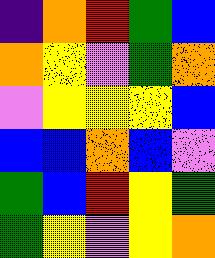[["indigo", "orange", "red", "green", "blue"], ["orange", "yellow", "violet", "green", "orange"], ["violet", "yellow", "yellow", "yellow", "blue"], ["blue", "blue", "orange", "blue", "violet"], ["green", "blue", "red", "yellow", "green"], ["green", "yellow", "violet", "yellow", "orange"]]